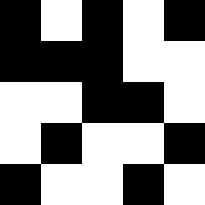[["black", "white", "black", "white", "black"], ["black", "black", "black", "white", "white"], ["white", "white", "black", "black", "white"], ["white", "black", "white", "white", "black"], ["black", "white", "white", "black", "white"]]